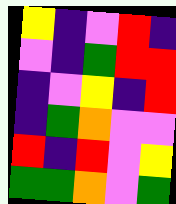[["yellow", "indigo", "violet", "red", "indigo"], ["violet", "indigo", "green", "red", "red"], ["indigo", "violet", "yellow", "indigo", "red"], ["indigo", "green", "orange", "violet", "violet"], ["red", "indigo", "red", "violet", "yellow"], ["green", "green", "orange", "violet", "green"]]